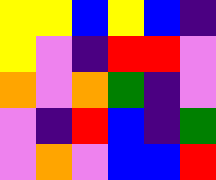[["yellow", "yellow", "blue", "yellow", "blue", "indigo"], ["yellow", "violet", "indigo", "red", "red", "violet"], ["orange", "violet", "orange", "green", "indigo", "violet"], ["violet", "indigo", "red", "blue", "indigo", "green"], ["violet", "orange", "violet", "blue", "blue", "red"]]